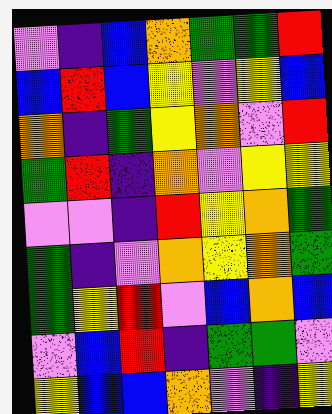[["violet", "indigo", "blue", "orange", "green", "green", "red"], ["blue", "red", "blue", "yellow", "violet", "yellow", "blue"], ["orange", "indigo", "green", "yellow", "orange", "violet", "red"], ["green", "red", "indigo", "orange", "violet", "yellow", "yellow"], ["violet", "violet", "indigo", "red", "yellow", "orange", "green"], ["green", "indigo", "violet", "orange", "yellow", "orange", "green"], ["green", "yellow", "red", "violet", "blue", "orange", "blue"], ["violet", "blue", "red", "indigo", "green", "green", "violet"], ["yellow", "blue", "blue", "orange", "violet", "indigo", "yellow"]]